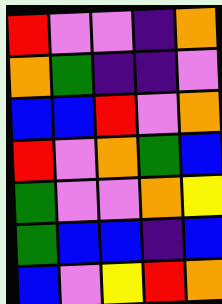[["red", "violet", "violet", "indigo", "orange"], ["orange", "green", "indigo", "indigo", "violet"], ["blue", "blue", "red", "violet", "orange"], ["red", "violet", "orange", "green", "blue"], ["green", "violet", "violet", "orange", "yellow"], ["green", "blue", "blue", "indigo", "blue"], ["blue", "violet", "yellow", "red", "orange"]]